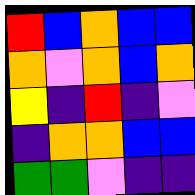[["red", "blue", "orange", "blue", "blue"], ["orange", "violet", "orange", "blue", "orange"], ["yellow", "indigo", "red", "indigo", "violet"], ["indigo", "orange", "orange", "blue", "blue"], ["green", "green", "violet", "indigo", "indigo"]]